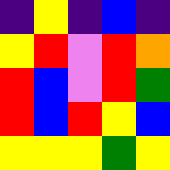[["indigo", "yellow", "indigo", "blue", "indigo"], ["yellow", "red", "violet", "red", "orange"], ["red", "blue", "violet", "red", "green"], ["red", "blue", "red", "yellow", "blue"], ["yellow", "yellow", "yellow", "green", "yellow"]]